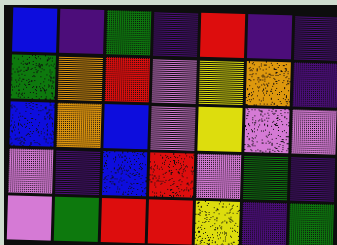[["blue", "indigo", "green", "indigo", "red", "indigo", "indigo"], ["green", "orange", "red", "violet", "yellow", "orange", "indigo"], ["blue", "orange", "blue", "violet", "yellow", "violet", "violet"], ["violet", "indigo", "blue", "red", "violet", "green", "indigo"], ["violet", "green", "red", "red", "yellow", "indigo", "green"]]